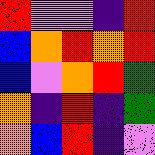[["red", "violet", "violet", "indigo", "red"], ["blue", "orange", "red", "orange", "red"], ["blue", "violet", "orange", "red", "green"], ["orange", "indigo", "red", "indigo", "green"], ["orange", "blue", "red", "indigo", "violet"]]